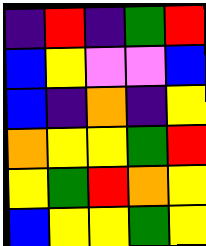[["indigo", "red", "indigo", "green", "red"], ["blue", "yellow", "violet", "violet", "blue"], ["blue", "indigo", "orange", "indigo", "yellow"], ["orange", "yellow", "yellow", "green", "red"], ["yellow", "green", "red", "orange", "yellow"], ["blue", "yellow", "yellow", "green", "yellow"]]